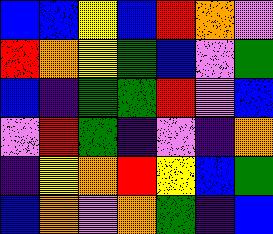[["blue", "blue", "yellow", "blue", "red", "orange", "violet"], ["red", "orange", "yellow", "green", "blue", "violet", "green"], ["blue", "indigo", "green", "green", "red", "violet", "blue"], ["violet", "red", "green", "indigo", "violet", "indigo", "orange"], ["indigo", "yellow", "orange", "red", "yellow", "blue", "green"], ["blue", "orange", "violet", "orange", "green", "indigo", "blue"]]